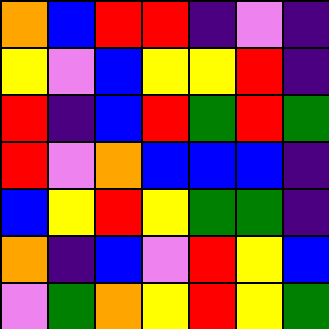[["orange", "blue", "red", "red", "indigo", "violet", "indigo"], ["yellow", "violet", "blue", "yellow", "yellow", "red", "indigo"], ["red", "indigo", "blue", "red", "green", "red", "green"], ["red", "violet", "orange", "blue", "blue", "blue", "indigo"], ["blue", "yellow", "red", "yellow", "green", "green", "indigo"], ["orange", "indigo", "blue", "violet", "red", "yellow", "blue"], ["violet", "green", "orange", "yellow", "red", "yellow", "green"]]